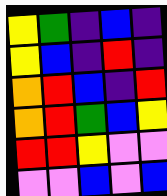[["yellow", "green", "indigo", "blue", "indigo"], ["yellow", "blue", "indigo", "red", "indigo"], ["orange", "red", "blue", "indigo", "red"], ["orange", "red", "green", "blue", "yellow"], ["red", "red", "yellow", "violet", "violet"], ["violet", "violet", "blue", "violet", "blue"]]